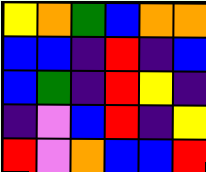[["yellow", "orange", "green", "blue", "orange", "orange"], ["blue", "blue", "indigo", "red", "indigo", "blue"], ["blue", "green", "indigo", "red", "yellow", "indigo"], ["indigo", "violet", "blue", "red", "indigo", "yellow"], ["red", "violet", "orange", "blue", "blue", "red"]]